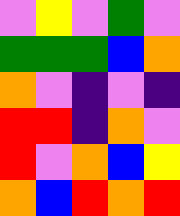[["violet", "yellow", "violet", "green", "violet"], ["green", "green", "green", "blue", "orange"], ["orange", "violet", "indigo", "violet", "indigo"], ["red", "red", "indigo", "orange", "violet"], ["red", "violet", "orange", "blue", "yellow"], ["orange", "blue", "red", "orange", "red"]]